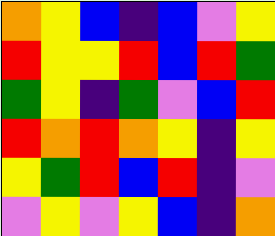[["orange", "yellow", "blue", "indigo", "blue", "violet", "yellow"], ["red", "yellow", "yellow", "red", "blue", "red", "green"], ["green", "yellow", "indigo", "green", "violet", "blue", "red"], ["red", "orange", "red", "orange", "yellow", "indigo", "yellow"], ["yellow", "green", "red", "blue", "red", "indigo", "violet"], ["violet", "yellow", "violet", "yellow", "blue", "indigo", "orange"]]